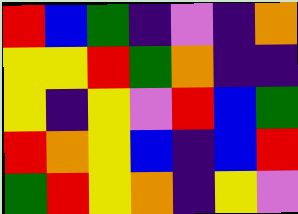[["red", "blue", "green", "indigo", "violet", "indigo", "orange"], ["yellow", "yellow", "red", "green", "orange", "indigo", "indigo"], ["yellow", "indigo", "yellow", "violet", "red", "blue", "green"], ["red", "orange", "yellow", "blue", "indigo", "blue", "red"], ["green", "red", "yellow", "orange", "indigo", "yellow", "violet"]]